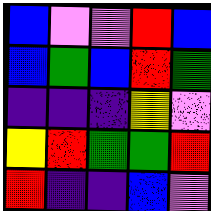[["blue", "violet", "violet", "red", "blue"], ["blue", "green", "blue", "red", "green"], ["indigo", "indigo", "indigo", "yellow", "violet"], ["yellow", "red", "green", "green", "red"], ["red", "indigo", "indigo", "blue", "violet"]]